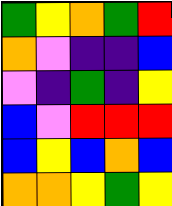[["green", "yellow", "orange", "green", "red"], ["orange", "violet", "indigo", "indigo", "blue"], ["violet", "indigo", "green", "indigo", "yellow"], ["blue", "violet", "red", "red", "red"], ["blue", "yellow", "blue", "orange", "blue"], ["orange", "orange", "yellow", "green", "yellow"]]